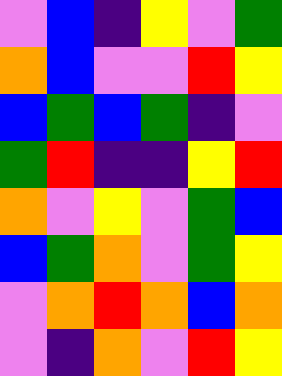[["violet", "blue", "indigo", "yellow", "violet", "green"], ["orange", "blue", "violet", "violet", "red", "yellow"], ["blue", "green", "blue", "green", "indigo", "violet"], ["green", "red", "indigo", "indigo", "yellow", "red"], ["orange", "violet", "yellow", "violet", "green", "blue"], ["blue", "green", "orange", "violet", "green", "yellow"], ["violet", "orange", "red", "orange", "blue", "orange"], ["violet", "indigo", "orange", "violet", "red", "yellow"]]